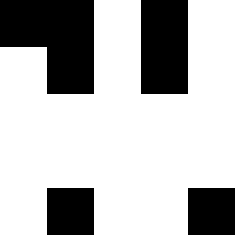[["black", "black", "white", "black", "white"], ["white", "black", "white", "black", "white"], ["white", "white", "white", "white", "white"], ["white", "white", "white", "white", "white"], ["white", "black", "white", "white", "black"]]